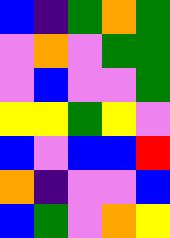[["blue", "indigo", "green", "orange", "green"], ["violet", "orange", "violet", "green", "green"], ["violet", "blue", "violet", "violet", "green"], ["yellow", "yellow", "green", "yellow", "violet"], ["blue", "violet", "blue", "blue", "red"], ["orange", "indigo", "violet", "violet", "blue"], ["blue", "green", "violet", "orange", "yellow"]]